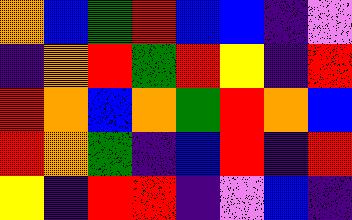[["orange", "blue", "green", "red", "blue", "blue", "indigo", "violet"], ["indigo", "orange", "red", "green", "red", "yellow", "indigo", "red"], ["red", "orange", "blue", "orange", "green", "red", "orange", "blue"], ["red", "orange", "green", "indigo", "blue", "red", "indigo", "red"], ["yellow", "indigo", "red", "red", "indigo", "violet", "blue", "indigo"]]